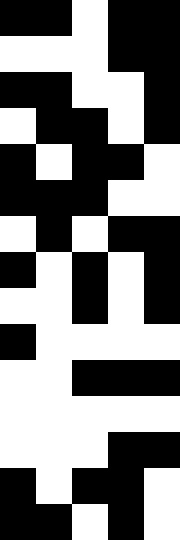[["black", "black", "white", "black", "black"], ["white", "white", "white", "black", "black"], ["black", "black", "white", "white", "black"], ["white", "black", "black", "white", "black"], ["black", "white", "black", "black", "white"], ["black", "black", "black", "white", "white"], ["white", "black", "white", "black", "black"], ["black", "white", "black", "white", "black"], ["white", "white", "black", "white", "black"], ["black", "white", "white", "white", "white"], ["white", "white", "black", "black", "black"], ["white", "white", "white", "white", "white"], ["white", "white", "white", "black", "black"], ["black", "white", "black", "black", "white"], ["black", "black", "white", "black", "white"]]